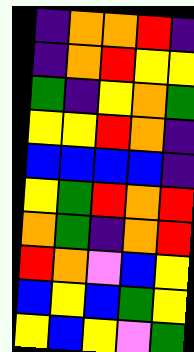[["indigo", "orange", "orange", "red", "indigo"], ["indigo", "orange", "red", "yellow", "yellow"], ["green", "indigo", "yellow", "orange", "green"], ["yellow", "yellow", "red", "orange", "indigo"], ["blue", "blue", "blue", "blue", "indigo"], ["yellow", "green", "red", "orange", "red"], ["orange", "green", "indigo", "orange", "red"], ["red", "orange", "violet", "blue", "yellow"], ["blue", "yellow", "blue", "green", "yellow"], ["yellow", "blue", "yellow", "violet", "green"]]